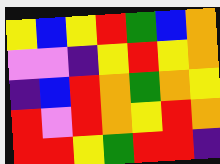[["yellow", "blue", "yellow", "red", "green", "blue", "orange"], ["violet", "violet", "indigo", "yellow", "red", "yellow", "orange"], ["indigo", "blue", "red", "orange", "green", "orange", "yellow"], ["red", "violet", "red", "orange", "yellow", "red", "orange"], ["red", "red", "yellow", "green", "red", "red", "indigo"]]